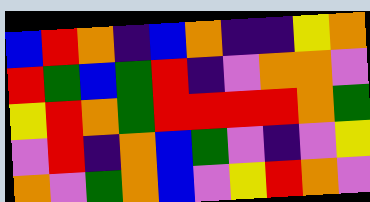[["blue", "red", "orange", "indigo", "blue", "orange", "indigo", "indigo", "yellow", "orange"], ["red", "green", "blue", "green", "red", "indigo", "violet", "orange", "orange", "violet"], ["yellow", "red", "orange", "green", "red", "red", "red", "red", "orange", "green"], ["violet", "red", "indigo", "orange", "blue", "green", "violet", "indigo", "violet", "yellow"], ["orange", "violet", "green", "orange", "blue", "violet", "yellow", "red", "orange", "violet"]]